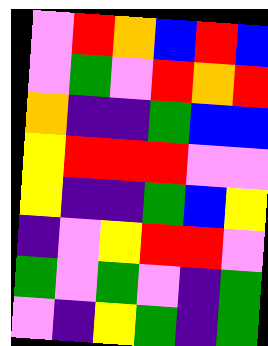[["violet", "red", "orange", "blue", "red", "blue"], ["violet", "green", "violet", "red", "orange", "red"], ["orange", "indigo", "indigo", "green", "blue", "blue"], ["yellow", "red", "red", "red", "violet", "violet"], ["yellow", "indigo", "indigo", "green", "blue", "yellow"], ["indigo", "violet", "yellow", "red", "red", "violet"], ["green", "violet", "green", "violet", "indigo", "green"], ["violet", "indigo", "yellow", "green", "indigo", "green"]]